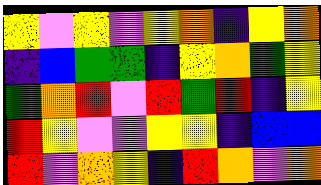[["yellow", "violet", "yellow", "violet", "yellow", "orange", "indigo", "yellow", "orange"], ["indigo", "blue", "green", "green", "indigo", "yellow", "orange", "green", "yellow"], ["green", "orange", "red", "violet", "red", "green", "red", "indigo", "yellow"], ["red", "yellow", "violet", "violet", "yellow", "yellow", "indigo", "blue", "blue"], ["red", "violet", "orange", "yellow", "indigo", "red", "orange", "violet", "orange"]]